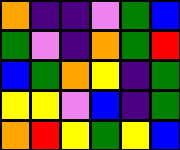[["orange", "indigo", "indigo", "violet", "green", "blue"], ["green", "violet", "indigo", "orange", "green", "red"], ["blue", "green", "orange", "yellow", "indigo", "green"], ["yellow", "yellow", "violet", "blue", "indigo", "green"], ["orange", "red", "yellow", "green", "yellow", "blue"]]